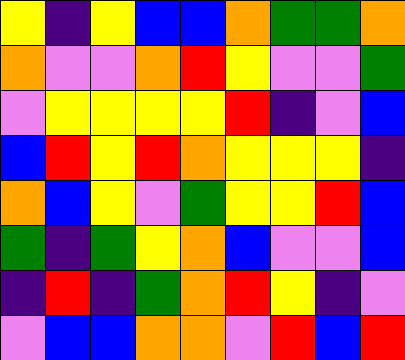[["yellow", "indigo", "yellow", "blue", "blue", "orange", "green", "green", "orange"], ["orange", "violet", "violet", "orange", "red", "yellow", "violet", "violet", "green"], ["violet", "yellow", "yellow", "yellow", "yellow", "red", "indigo", "violet", "blue"], ["blue", "red", "yellow", "red", "orange", "yellow", "yellow", "yellow", "indigo"], ["orange", "blue", "yellow", "violet", "green", "yellow", "yellow", "red", "blue"], ["green", "indigo", "green", "yellow", "orange", "blue", "violet", "violet", "blue"], ["indigo", "red", "indigo", "green", "orange", "red", "yellow", "indigo", "violet"], ["violet", "blue", "blue", "orange", "orange", "violet", "red", "blue", "red"]]